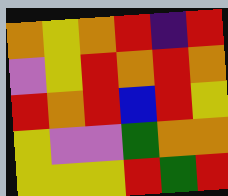[["orange", "yellow", "orange", "red", "indigo", "red"], ["violet", "yellow", "red", "orange", "red", "orange"], ["red", "orange", "red", "blue", "red", "yellow"], ["yellow", "violet", "violet", "green", "orange", "orange"], ["yellow", "yellow", "yellow", "red", "green", "red"]]